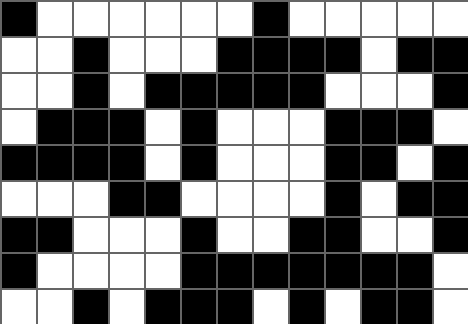[["black", "white", "white", "white", "white", "white", "white", "black", "white", "white", "white", "white", "white"], ["white", "white", "black", "white", "white", "white", "black", "black", "black", "black", "white", "black", "black"], ["white", "white", "black", "white", "black", "black", "black", "black", "black", "white", "white", "white", "black"], ["white", "black", "black", "black", "white", "black", "white", "white", "white", "black", "black", "black", "white"], ["black", "black", "black", "black", "white", "black", "white", "white", "white", "black", "black", "white", "black"], ["white", "white", "white", "black", "black", "white", "white", "white", "white", "black", "white", "black", "black"], ["black", "black", "white", "white", "white", "black", "white", "white", "black", "black", "white", "white", "black"], ["black", "white", "white", "white", "white", "black", "black", "black", "black", "black", "black", "black", "white"], ["white", "white", "black", "white", "black", "black", "black", "white", "black", "white", "black", "black", "white"]]